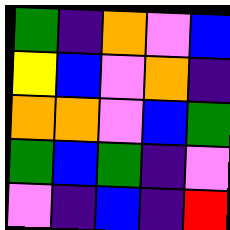[["green", "indigo", "orange", "violet", "blue"], ["yellow", "blue", "violet", "orange", "indigo"], ["orange", "orange", "violet", "blue", "green"], ["green", "blue", "green", "indigo", "violet"], ["violet", "indigo", "blue", "indigo", "red"]]